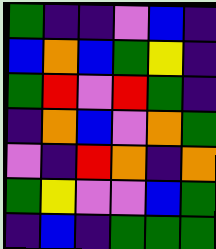[["green", "indigo", "indigo", "violet", "blue", "indigo"], ["blue", "orange", "blue", "green", "yellow", "indigo"], ["green", "red", "violet", "red", "green", "indigo"], ["indigo", "orange", "blue", "violet", "orange", "green"], ["violet", "indigo", "red", "orange", "indigo", "orange"], ["green", "yellow", "violet", "violet", "blue", "green"], ["indigo", "blue", "indigo", "green", "green", "green"]]